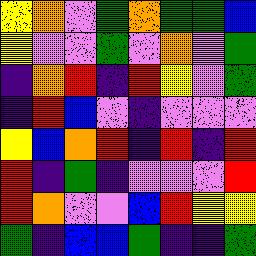[["yellow", "orange", "violet", "green", "orange", "green", "green", "blue"], ["yellow", "violet", "violet", "green", "violet", "orange", "violet", "green"], ["indigo", "orange", "red", "indigo", "red", "yellow", "violet", "green"], ["indigo", "red", "blue", "violet", "indigo", "violet", "violet", "violet"], ["yellow", "blue", "orange", "red", "indigo", "red", "indigo", "red"], ["red", "indigo", "green", "indigo", "violet", "violet", "violet", "red"], ["red", "orange", "violet", "violet", "blue", "red", "yellow", "yellow"], ["green", "indigo", "blue", "blue", "green", "indigo", "indigo", "green"]]